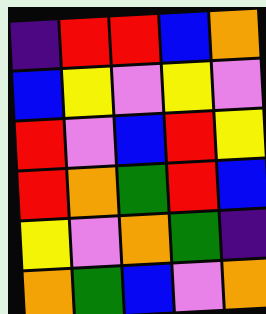[["indigo", "red", "red", "blue", "orange"], ["blue", "yellow", "violet", "yellow", "violet"], ["red", "violet", "blue", "red", "yellow"], ["red", "orange", "green", "red", "blue"], ["yellow", "violet", "orange", "green", "indigo"], ["orange", "green", "blue", "violet", "orange"]]